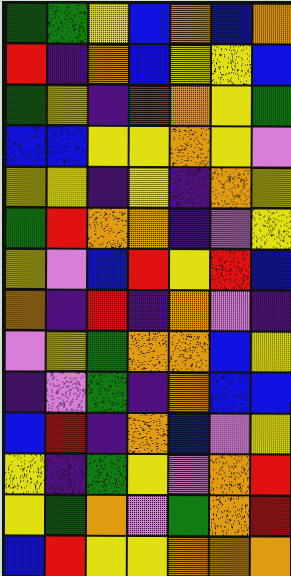[["green", "green", "yellow", "blue", "orange", "blue", "orange"], ["red", "indigo", "orange", "blue", "yellow", "yellow", "blue"], ["green", "yellow", "indigo", "red", "orange", "yellow", "green"], ["blue", "blue", "yellow", "yellow", "orange", "yellow", "violet"], ["yellow", "yellow", "indigo", "yellow", "indigo", "orange", "yellow"], ["green", "red", "orange", "orange", "indigo", "violet", "yellow"], ["yellow", "violet", "blue", "red", "yellow", "red", "blue"], ["orange", "indigo", "red", "indigo", "orange", "violet", "indigo"], ["violet", "yellow", "green", "orange", "orange", "blue", "yellow"], ["indigo", "violet", "green", "indigo", "orange", "blue", "blue"], ["blue", "red", "indigo", "orange", "blue", "violet", "yellow"], ["yellow", "indigo", "green", "yellow", "violet", "orange", "red"], ["yellow", "green", "orange", "violet", "green", "orange", "red"], ["blue", "red", "yellow", "yellow", "orange", "orange", "orange"]]